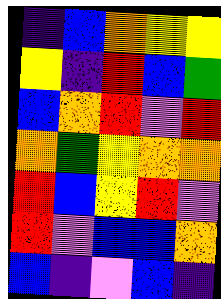[["indigo", "blue", "orange", "yellow", "yellow"], ["yellow", "indigo", "red", "blue", "green"], ["blue", "orange", "red", "violet", "red"], ["orange", "green", "yellow", "orange", "orange"], ["red", "blue", "yellow", "red", "violet"], ["red", "violet", "blue", "blue", "orange"], ["blue", "indigo", "violet", "blue", "indigo"]]